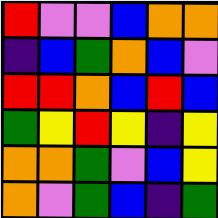[["red", "violet", "violet", "blue", "orange", "orange"], ["indigo", "blue", "green", "orange", "blue", "violet"], ["red", "red", "orange", "blue", "red", "blue"], ["green", "yellow", "red", "yellow", "indigo", "yellow"], ["orange", "orange", "green", "violet", "blue", "yellow"], ["orange", "violet", "green", "blue", "indigo", "green"]]